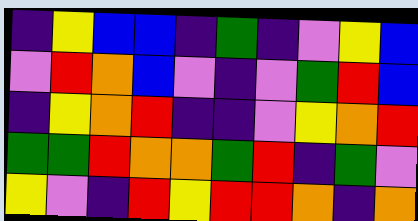[["indigo", "yellow", "blue", "blue", "indigo", "green", "indigo", "violet", "yellow", "blue"], ["violet", "red", "orange", "blue", "violet", "indigo", "violet", "green", "red", "blue"], ["indigo", "yellow", "orange", "red", "indigo", "indigo", "violet", "yellow", "orange", "red"], ["green", "green", "red", "orange", "orange", "green", "red", "indigo", "green", "violet"], ["yellow", "violet", "indigo", "red", "yellow", "red", "red", "orange", "indigo", "orange"]]